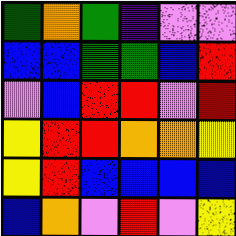[["green", "orange", "green", "indigo", "violet", "violet"], ["blue", "blue", "green", "green", "blue", "red"], ["violet", "blue", "red", "red", "violet", "red"], ["yellow", "red", "red", "orange", "orange", "yellow"], ["yellow", "red", "blue", "blue", "blue", "blue"], ["blue", "orange", "violet", "red", "violet", "yellow"]]